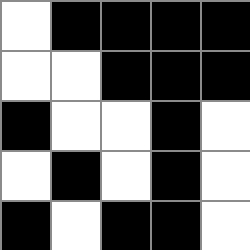[["white", "black", "black", "black", "black"], ["white", "white", "black", "black", "black"], ["black", "white", "white", "black", "white"], ["white", "black", "white", "black", "white"], ["black", "white", "black", "black", "white"]]